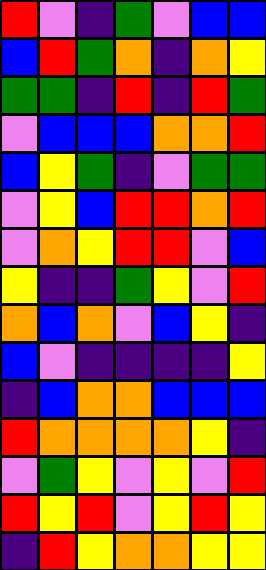[["red", "violet", "indigo", "green", "violet", "blue", "blue"], ["blue", "red", "green", "orange", "indigo", "orange", "yellow"], ["green", "green", "indigo", "red", "indigo", "red", "green"], ["violet", "blue", "blue", "blue", "orange", "orange", "red"], ["blue", "yellow", "green", "indigo", "violet", "green", "green"], ["violet", "yellow", "blue", "red", "red", "orange", "red"], ["violet", "orange", "yellow", "red", "red", "violet", "blue"], ["yellow", "indigo", "indigo", "green", "yellow", "violet", "red"], ["orange", "blue", "orange", "violet", "blue", "yellow", "indigo"], ["blue", "violet", "indigo", "indigo", "indigo", "indigo", "yellow"], ["indigo", "blue", "orange", "orange", "blue", "blue", "blue"], ["red", "orange", "orange", "orange", "orange", "yellow", "indigo"], ["violet", "green", "yellow", "violet", "yellow", "violet", "red"], ["red", "yellow", "red", "violet", "yellow", "red", "yellow"], ["indigo", "red", "yellow", "orange", "orange", "yellow", "yellow"]]